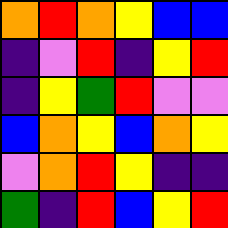[["orange", "red", "orange", "yellow", "blue", "blue"], ["indigo", "violet", "red", "indigo", "yellow", "red"], ["indigo", "yellow", "green", "red", "violet", "violet"], ["blue", "orange", "yellow", "blue", "orange", "yellow"], ["violet", "orange", "red", "yellow", "indigo", "indigo"], ["green", "indigo", "red", "blue", "yellow", "red"]]